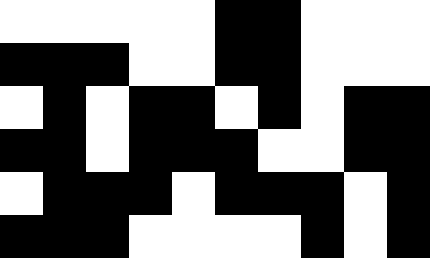[["white", "white", "white", "white", "white", "black", "black", "white", "white", "white"], ["black", "black", "black", "white", "white", "black", "black", "white", "white", "white"], ["white", "black", "white", "black", "black", "white", "black", "white", "black", "black"], ["black", "black", "white", "black", "black", "black", "white", "white", "black", "black"], ["white", "black", "black", "black", "white", "black", "black", "black", "white", "black"], ["black", "black", "black", "white", "white", "white", "white", "black", "white", "black"]]